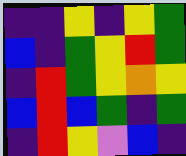[["indigo", "indigo", "yellow", "indigo", "yellow", "green"], ["blue", "indigo", "green", "yellow", "red", "green"], ["indigo", "red", "green", "yellow", "orange", "yellow"], ["blue", "red", "blue", "green", "indigo", "green"], ["indigo", "red", "yellow", "violet", "blue", "indigo"]]